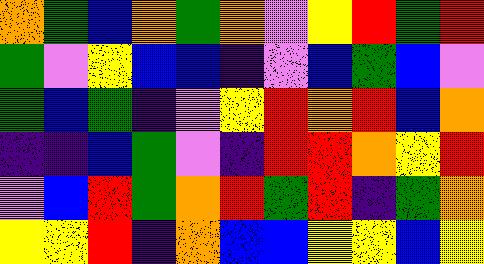[["orange", "green", "blue", "orange", "green", "orange", "violet", "yellow", "red", "green", "red"], ["green", "violet", "yellow", "blue", "blue", "indigo", "violet", "blue", "green", "blue", "violet"], ["green", "blue", "green", "indigo", "violet", "yellow", "red", "orange", "red", "blue", "orange"], ["indigo", "indigo", "blue", "green", "violet", "indigo", "red", "red", "orange", "yellow", "red"], ["violet", "blue", "red", "green", "orange", "red", "green", "red", "indigo", "green", "orange"], ["yellow", "yellow", "red", "indigo", "orange", "blue", "blue", "yellow", "yellow", "blue", "yellow"]]